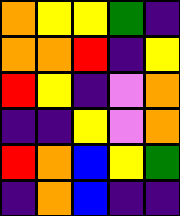[["orange", "yellow", "yellow", "green", "indigo"], ["orange", "orange", "red", "indigo", "yellow"], ["red", "yellow", "indigo", "violet", "orange"], ["indigo", "indigo", "yellow", "violet", "orange"], ["red", "orange", "blue", "yellow", "green"], ["indigo", "orange", "blue", "indigo", "indigo"]]